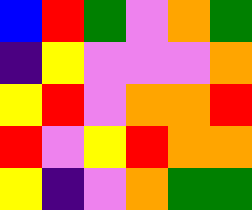[["blue", "red", "green", "violet", "orange", "green"], ["indigo", "yellow", "violet", "violet", "violet", "orange"], ["yellow", "red", "violet", "orange", "orange", "red"], ["red", "violet", "yellow", "red", "orange", "orange"], ["yellow", "indigo", "violet", "orange", "green", "green"]]